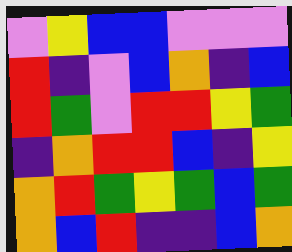[["violet", "yellow", "blue", "blue", "violet", "violet", "violet"], ["red", "indigo", "violet", "blue", "orange", "indigo", "blue"], ["red", "green", "violet", "red", "red", "yellow", "green"], ["indigo", "orange", "red", "red", "blue", "indigo", "yellow"], ["orange", "red", "green", "yellow", "green", "blue", "green"], ["orange", "blue", "red", "indigo", "indigo", "blue", "orange"]]